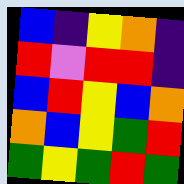[["blue", "indigo", "yellow", "orange", "indigo"], ["red", "violet", "red", "red", "indigo"], ["blue", "red", "yellow", "blue", "orange"], ["orange", "blue", "yellow", "green", "red"], ["green", "yellow", "green", "red", "green"]]